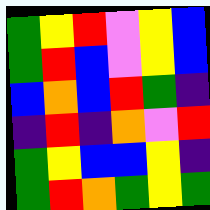[["green", "yellow", "red", "violet", "yellow", "blue"], ["green", "red", "blue", "violet", "yellow", "blue"], ["blue", "orange", "blue", "red", "green", "indigo"], ["indigo", "red", "indigo", "orange", "violet", "red"], ["green", "yellow", "blue", "blue", "yellow", "indigo"], ["green", "red", "orange", "green", "yellow", "green"]]